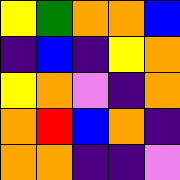[["yellow", "green", "orange", "orange", "blue"], ["indigo", "blue", "indigo", "yellow", "orange"], ["yellow", "orange", "violet", "indigo", "orange"], ["orange", "red", "blue", "orange", "indigo"], ["orange", "orange", "indigo", "indigo", "violet"]]